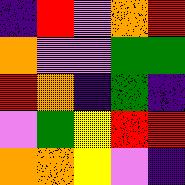[["indigo", "red", "violet", "orange", "red"], ["orange", "violet", "violet", "green", "green"], ["red", "orange", "indigo", "green", "indigo"], ["violet", "green", "yellow", "red", "red"], ["orange", "orange", "yellow", "violet", "indigo"]]